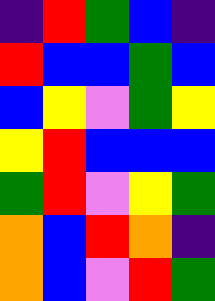[["indigo", "red", "green", "blue", "indigo"], ["red", "blue", "blue", "green", "blue"], ["blue", "yellow", "violet", "green", "yellow"], ["yellow", "red", "blue", "blue", "blue"], ["green", "red", "violet", "yellow", "green"], ["orange", "blue", "red", "orange", "indigo"], ["orange", "blue", "violet", "red", "green"]]